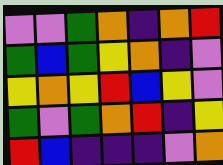[["violet", "violet", "green", "orange", "indigo", "orange", "red"], ["green", "blue", "green", "yellow", "orange", "indigo", "violet"], ["yellow", "orange", "yellow", "red", "blue", "yellow", "violet"], ["green", "violet", "green", "orange", "red", "indigo", "yellow"], ["red", "blue", "indigo", "indigo", "indigo", "violet", "orange"]]